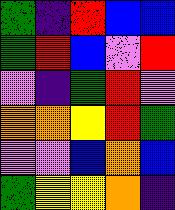[["green", "indigo", "red", "blue", "blue"], ["green", "red", "blue", "violet", "red"], ["violet", "indigo", "green", "red", "violet"], ["orange", "orange", "yellow", "red", "green"], ["violet", "violet", "blue", "orange", "blue"], ["green", "yellow", "yellow", "orange", "indigo"]]